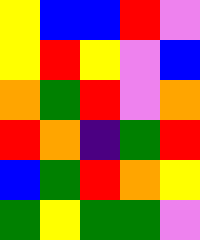[["yellow", "blue", "blue", "red", "violet"], ["yellow", "red", "yellow", "violet", "blue"], ["orange", "green", "red", "violet", "orange"], ["red", "orange", "indigo", "green", "red"], ["blue", "green", "red", "orange", "yellow"], ["green", "yellow", "green", "green", "violet"]]